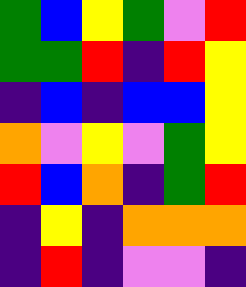[["green", "blue", "yellow", "green", "violet", "red"], ["green", "green", "red", "indigo", "red", "yellow"], ["indigo", "blue", "indigo", "blue", "blue", "yellow"], ["orange", "violet", "yellow", "violet", "green", "yellow"], ["red", "blue", "orange", "indigo", "green", "red"], ["indigo", "yellow", "indigo", "orange", "orange", "orange"], ["indigo", "red", "indigo", "violet", "violet", "indigo"]]